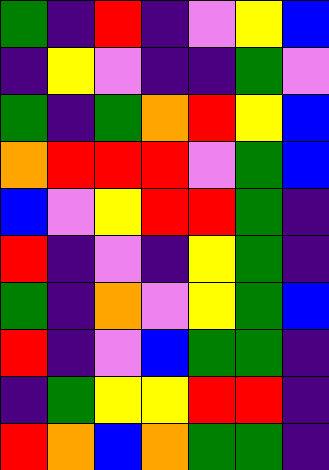[["green", "indigo", "red", "indigo", "violet", "yellow", "blue"], ["indigo", "yellow", "violet", "indigo", "indigo", "green", "violet"], ["green", "indigo", "green", "orange", "red", "yellow", "blue"], ["orange", "red", "red", "red", "violet", "green", "blue"], ["blue", "violet", "yellow", "red", "red", "green", "indigo"], ["red", "indigo", "violet", "indigo", "yellow", "green", "indigo"], ["green", "indigo", "orange", "violet", "yellow", "green", "blue"], ["red", "indigo", "violet", "blue", "green", "green", "indigo"], ["indigo", "green", "yellow", "yellow", "red", "red", "indigo"], ["red", "orange", "blue", "orange", "green", "green", "indigo"]]